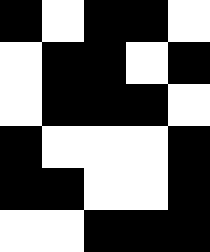[["black", "white", "black", "black", "white"], ["white", "black", "black", "white", "black"], ["white", "black", "black", "black", "white"], ["black", "white", "white", "white", "black"], ["black", "black", "white", "white", "black"], ["white", "white", "black", "black", "black"]]